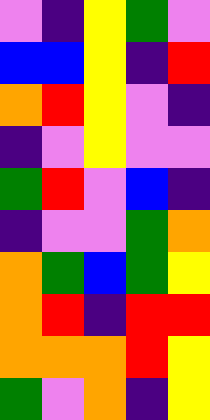[["violet", "indigo", "yellow", "green", "violet"], ["blue", "blue", "yellow", "indigo", "red"], ["orange", "red", "yellow", "violet", "indigo"], ["indigo", "violet", "yellow", "violet", "violet"], ["green", "red", "violet", "blue", "indigo"], ["indigo", "violet", "violet", "green", "orange"], ["orange", "green", "blue", "green", "yellow"], ["orange", "red", "indigo", "red", "red"], ["orange", "orange", "orange", "red", "yellow"], ["green", "violet", "orange", "indigo", "yellow"]]